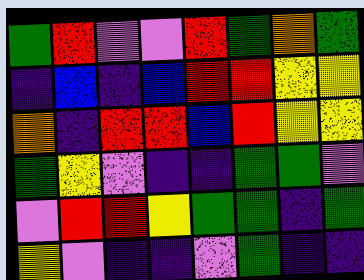[["green", "red", "violet", "violet", "red", "green", "orange", "green"], ["indigo", "blue", "indigo", "blue", "red", "red", "yellow", "yellow"], ["orange", "indigo", "red", "red", "blue", "red", "yellow", "yellow"], ["green", "yellow", "violet", "indigo", "indigo", "green", "green", "violet"], ["violet", "red", "red", "yellow", "green", "green", "indigo", "green"], ["yellow", "violet", "indigo", "indigo", "violet", "green", "indigo", "indigo"]]